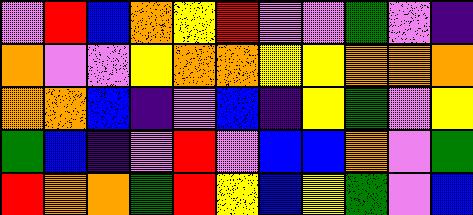[["violet", "red", "blue", "orange", "yellow", "red", "violet", "violet", "green", "violet", "indigo"], ["orange", "violet", "violet", "yellow", "orange", "orange", "yellow", "yellow", "orange", "orange", "orange"], ["orange", "orange", "blue", "indigo", "violet", "blue", "indigo", "yellow", "green", "violet", "yellow"], ["green", "blue", "indigo", "violet", "red", "violet", "blue", "blue", "orange", "violet", "green"], ["red", "orange", "orange", "green", "red", "yellow", "blue", "yellow", "green", "violet", "blue"]]